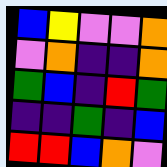[["blue", "yellow", "violet", "violet", "orange"], ["violet", "orange", "indigo", "indigo", "orange"], ["green", "blue", "indigo", "red", "green"], ["indigo", "indigo", "green", "indigo", "blue"], ["red", "red", "blue", "orange", "violet"]]